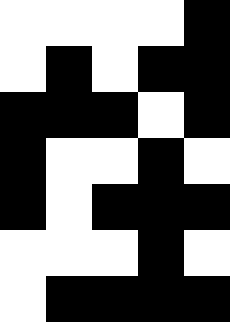[["white", "white", "white", "white", "black"], ["white", "black", "white", "black", "black"], ["black", "black", "black", "white", "black"], ["black", "white", "white", "black", "white"], ["black", "white", "black", "black", "black"], ["white", "white", "white", "black", "white"], ["white", "black", "black", "black", "black"]]